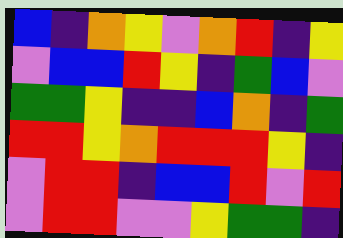[["blue", "indigo", "orange", "yellow", "violet", "orange", "red", "indigo", "yellow"], ["violet", "blue", "blue", "red", "yellow", "indigo", "green", "blue", "violet"], ["green", "green", "yellow", "indigo", "indigo", "blue", "orange", "indigo", "green"], ["red", "red", "yellow", "orange", "red", "red", "red", "yellow", "indigo"], ["violet", "red", "red", "indigo", "blue", "blue", "red", "violet", "red"], ["violet", "red", "red", "violet", "violet", "yellow", "green", "green", "indigo"]]